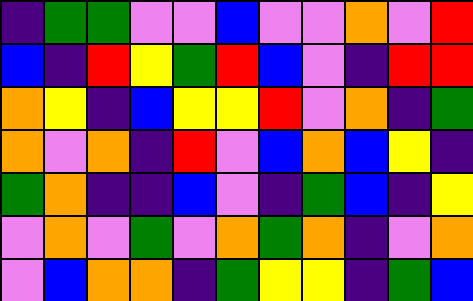[["indigo", "green", "green", "violet", "violet", "blue", "violet", "violet", "orange", "violet", "red"], ["blue", "indigo", "red", "yellow", "green", "red", "blue", "violet", "indigo", "red", "red"], ["orange", "yellow", "indigo", "blue", "yellow", "yellow", "red", "violet", "orange", "indigo", "green"], ["orange", "violet", "orange", "indigo", "red", "violet", "blue", "orange", "blue", "yellow", "indigo"], ["green", "orange", "indigo", "indigo", "blue", "violet", "indigo", "green", "blue", "indigo", "yellow"], ["violet", "orange", "violet", "green", "violet", "orange", "green", "orange", "indigo", "violet", "orange"], ["violet", "blue", "orange", "orange", "indigo", "green", "yellow", "yellow", "indigo", "green", "blue"]]